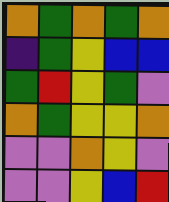[["orange", "green", "orange", "green", "orange"], ["indigo", "green", "yellow", "blue", "blue"], ["green", "red", "yellow", "green", "violet"], ["orange", "green", "yellow", "yellow", "orange"], ["violet", "violet", "orange", "yellow", "violet"], ["violet", "violet", "yellow", "blue", "red"]]